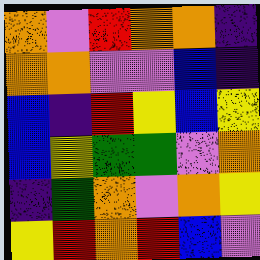[["orange", "violet", "red", "orange", "orange", "indigo"], ["orange", "orange", "violet", "violet", "blue", "indigo"], ["blue", "indigo", "red", "yellow", "blue", "yellow"], ["blue", "yellow", "green", "green", "violet", "orange"], ["indigo", "green", "orange", "violet", "orange", "yellow"], ["yellow", "red", "orange", "red", "blue", "violet"]]